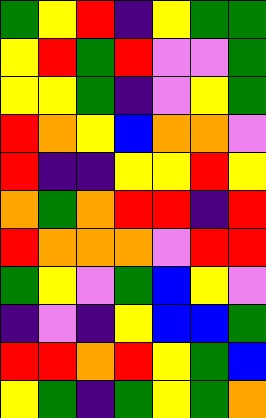[["green", "yellow", "red", "indigo", "yellow", "green", "green"], ["yellow", "red", "green", "red", "violet", "violet", "green"], ["yellow", "yellow", "green", "indigo", "violet", "yellow", "green"], ["red", "orange", "yellow", "blue", "orange", "orange", "violet"], ["red", "indigo", "indigo", "yellow", "yellow", "red", "yellow"], ["orange", "green", "orange", "red", "red", "indigo", "red"], ["red", "orange", "orange", "orange", "violet", "red", "red"], ["green", "yellow", "violet", "green", "blue", "yellow", "violet"], ["indigo", "violet", "indigo", "yellow", "blue", "blue", "green"], ["red", "red", "orange", "red", "yellow", "green", "blue"], ["yellow", "green", "indigo", "green", "yellow", "green", "orange"]]